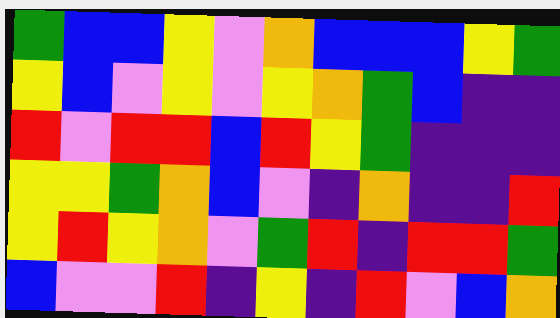[["green", "blue", "blue", "yellow", "violet", "orange", "blue", "blue", "blue", "yellow", "green"], ["yellow", "blue", "violet", "yellow", "violet", "yellow", "orange", "green", "blue", "indigo", "indigo"], ["red", "violet", "red", "red", "blue", "red", "yellow", "green", "indigo", "indigo", "indigo"], ["yellow", "yellow", "green", "orange", "blue", "violet", "indigo", "orange", "indigo", "indigo", "red"], ["yellow", "red", "yellow", "orange", "violet", "green", "red", "indigo", "red", "red", "green"], ["blue", "violet", "violet", "red", "indigo", "yellow", "indigo", "red", "violet", "blue", "orange"]]